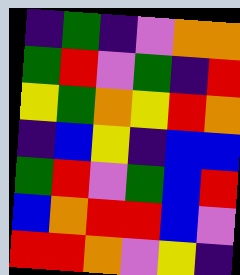[["indigo", "green", "indigo", "violet", "orange", "orange"], ["green", "red", "violet", "green", "indigo", "red"], ["yellow", "green", "orange", "yellow", "red", "orange"], ["indigo", "blue", "yellow", "indigo", "blue", "blue"], ["green", "red", "violet", "green", "blue", "red"], ["blue", "orange", "red", "red", "blue", "violet"], ["red", "red", "orange", "violet", "yellow", "indigo"]]